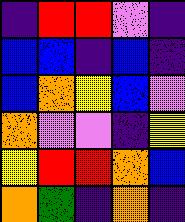[["indigo", "red", "red", "violet", "indigo"], ["blue", "blue", "indigo", "blue", "indigo"], ["blue", "orange", "yellow", "blue", "violet"], ["orange", "violet", "violet", "indigo", "yellow"], ["yellow", "red", "red", "orange", "blue"], ["orange", "green", "indigo", "orange", "indigo"]]